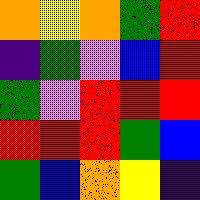[["orange", "yellow", "orange", "green", "red"], ["indigo", "green", "violet", "blue", "red"], ["green", "violet", "red", "red", "red"], ["red", "red", "red", "green", "blue"], ["green", "blue", "orange", "yellow", "indigo"]]